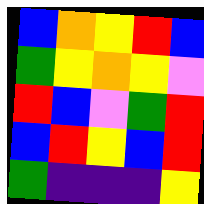[["blue", "orange", "yellow", "red", "blue"], ["green", "yellow", "orange", "yellow", "violet"], ["red", "blue", "violet", "green", "red"], ["blue", "red", "yellow", "blue", "red"], ["green", "indigo", "indigo", "indigo", "yellow"]]